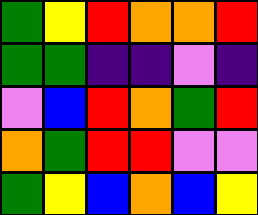[["green", "yellow", "red", "orange", "orange", "red"], ["green", "green", "indigo", "indigo", "violet", "indigo"], ["violet", "blue", "red", "orange", "green", "red"], ["orange", "green", "red", "red", "violet", "violet"], ["green", "yellow", "blue", "orange", "blue", "yellow"]]